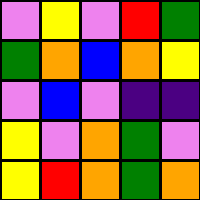[["violet", "yellow", "violet", "red", "green"], ["green", "orange", "blue", "orange", "yellow"], ["violet", "blue", "violet", "indigo", "indigo"], ["yellow", "violet", "orange", "green", "violet"], ["yellow", "red", "orange", "green", "orange"]]